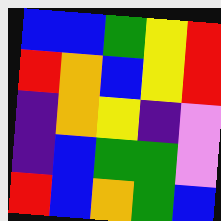[["blue", "blue", "green", "yellow", "red"], ["red", "orange", "blue", "yellow", "red"], ["indigo", "orange", "yellow", "indigo", "violet"], ["indigo", "blue", "green", "green", "violet"], ["red", "blue", "orange", "green", "blue"]]